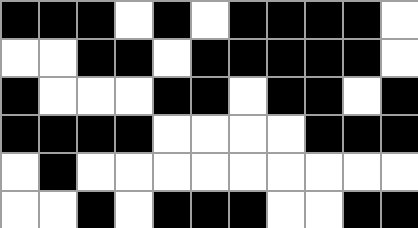[["black", "black", "black", "white", "black", "white", "black", "black", "black", "black", "white"], ["white", "white", "black", "black", "white", "black", "black", "black", "black", "black", "white"], ["black", "white", "white", "white", "black", "black", "white", "black", "black", "white", "black"], ["black", "black", "black", "black", "white", "white", "white", "white", "black", "black", "black"], ["white", "black", "white", "white", "white", "white", "white", "white", "white", "white", "white"], ["white", "white", "black", "white", "black", "black", "black", "white", "white", "black", "black"]]